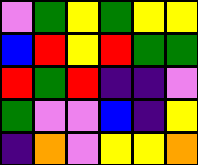[["violet", "green", "yellow", "green", "yellow", "yellow"], ["blue", "red", "yellow", "red", "green", "green"], ["red", "green", "red", "indigo", "indigo", "violet"], ["green", "violet", "violet", "blue", "indigo", "yellow"], ["indigo", "orange", "violet", "yellow", "yellow", "orange"]]